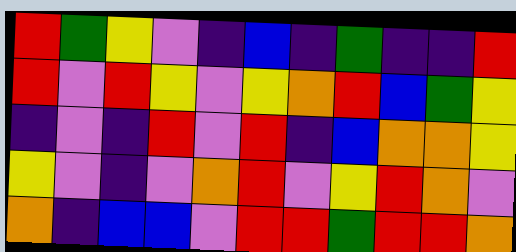[["red", "green", "yellow", "violet", "indigo", "blue", "indigo", "green", "indigo", "indigo", "red"], ["red", "violet", "red", "yellow", "violet", "yellow", "orange", "red", "blue", "green", "yellow"], ["indigo", "violet", "indigo", "red", "violet", "red", "indigo", "blue", "orange", "orange", "yellow"], ["yellow", "violet", "indigo", "violet", "orange", "red", "violet", "yellow", "red", "orange", "violet"], ["orange", "indigo", "blue", "blue", "violet", "red", "red", "green", "red", "red", "orange"]]